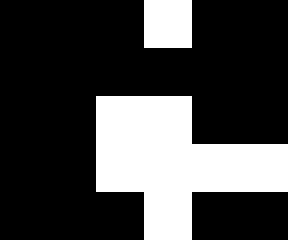[["black", "black", "black", "white", "black", "black"], ["black", "black", "black", "black", "black", "black"], ["black", "black", "white", "white", "black", "black"], ["black", "black", "white", "white", "white", "white"], ["black", "black", "black", "white", "black", "black"]]